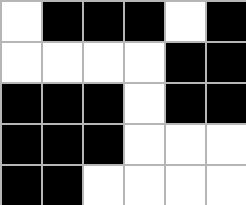[["white", "black", "black", "black", "white", "black"], ["white", "white", "white", "white", "black", "black"], ["black", "black", "black", "white", "black", "black"], ["black", "black", "black", "white", "white", "white"], ["black", "black", "white", "white", "white", "white"]]